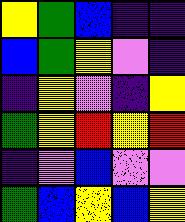[["yellow", "green", "blue", "indigo", "indigo"], ["blue", "green", "yellow", "violet", "indigo"], ["indigo", "yellow", "violet", "indigo", "yellow"], ["green", "yellow", "red", "yellow", "red"], ["indigo", "violet", "blue", "violet", "violet"], ["green", "blue", "yellow", "blue", "yellow"]]